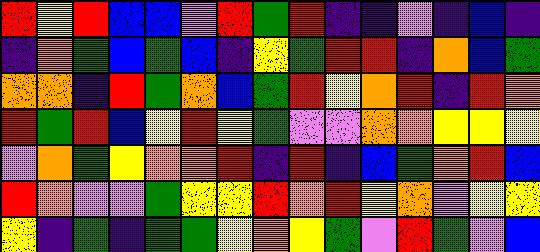[["red", "yellow", "red", "blue", "blue", "violet", "red", "green", "red", "indigo", "indigo", "violet", "indigo", "blue", "indigo"], ["indigo", "orange", "green", "blue", "green", "blue", "indigo", "yellow", "green", "red", "red", "indigo", "orange", "blue", "green"], ["orange", "orange", "indigo", "red", "green", "orange", "blue", "green", "red", "yellow", "orange", "red", "indigo", "red", "orange"], ["red", "green", "red", "blue", "yellow", "red", "yellow", "green", "violet", "violet", "orange", "orange", "yellow", "yellow", "yellow"], ["violet", "orange", "green", "yellow", "orange", "orange", "red", "indigo", "red", "indigo", "blue", "green", "orange", "red", "blue"], ["red", "orange", "violet", "violet", "green", "yellow", "yellow", "red", "orange", "red", "yellow", "orange", "violet", "yellow", "yellow"], ["yellow", "indigo", "green", "indigo", "green", "green", "yellow", "orange", "yellow", "green", "violet", "red", "green", "violet", "blue"]]